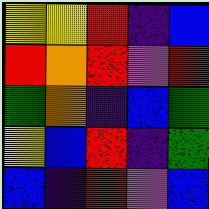[["yellow", "yellow", "red", "indigo", "blue"], ["red", "orange", "red", "violet", "red"], ["green", "orange", "indigo", "blue", "green"], ["yellow", "blue", "red", "indigo", "green"], ["blue", "indigo", "red", "violet", "blue"]]